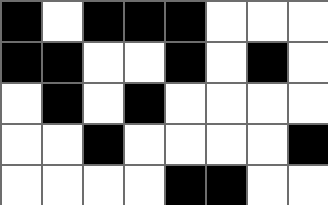[["black", "white", "black", "black", "black", "white", "white", "white"], ["black", "black", "white", "white", "black", "white", "black", "white"], ["white", "black", "white", "black", "white", "white", "white", "white"], ["white", "white", "black", "white", "white", "white", "white", "black"], ["white", "white", "white", "white", "black", "black", "white", "white"]]